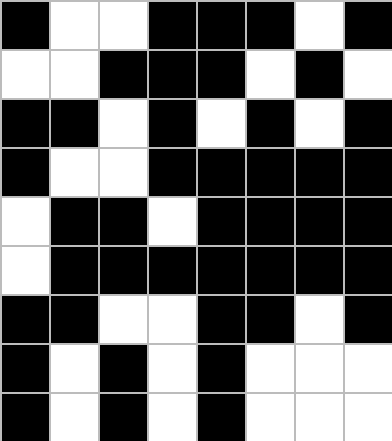[["black", "white", "white", "black", "black", "black", "white", "black"], ["white", "white", "black", "black", "black", "white", "black", "white"], ["black", "black", "white", "black", "white", "black", "white", "black"], ["black", "white", "white", "black", "black", "black", "black", "black"], ["white", "black", "black", "white", "black", "black", "black", "black"], ["white", "black", "black", "black", "black", "black", "black", "black"], ["black", "black", "white", "white", "black", "black", "white", "black"], ["black", "white", "black", "white", "black", "white", "white", "white"], ["black", "white", "black", "white", "black", "white", "white", "white"]]